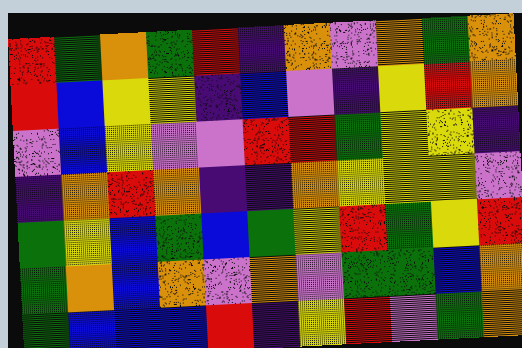[["red", "green", "orange", "green", "red", "indigo", "orange", "violet", "orange", "green", "orange"], ["red", "blue", "yellow", "yellow", "indigo", "blue", "violet", "indigo", "yellow", "red", "orange"], ["violet", "blue", "yellow", "violet", "violet", "red", "red", "green", "yellow", "yellow", "indigo"], ["indigo", "orange", "red", "orange", "indigo", "indigo", "orange", "yellow", "yellow", "yellow", "violet"], ["green", "yellow", "blue", "green", "blue", "green", "yellow", "red", "green", "yellow", "red"], ["green", "orange", "blue", "orange", "violet", "orange", "violet", "green", "green", "blue", "orange"], ["green", "blue", "blue", "blue", "red", "indigo", "yellow", "red", "violet", "green", "orange"]]